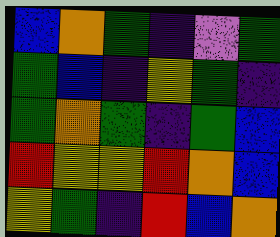[["blue", "orange", "green", "indigo", "violet", "green"], ["green", "blue", "indigo", "yellow", "green", "indigo"], ["green", "orange", "green", "indigo", "green", "blue"], ["red", "yellow", "yellow", "red", "orange", "blue"], ["yellow", "green", "indigo", "red", "blue", "orange"]]